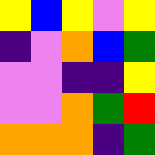[["yellow", "blue", "yellow", "violet", "yellow"], ["indigo", "violet", "orange", "blue", "green"], ["violet", "violet", "indigo", "indigo", "yellow"], ["violet", "violet", "orange", "green", "red"], ["orange", "orange", "orange", "indigo", "green"]]